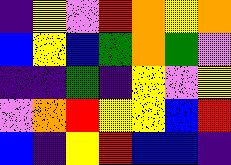[["indigo", "yellow", "violet", "red", "orange", "yellow", "orange"], ["blue", "yellow", "blue", "green", "orange", "green", "violet"], ["indigo", "indigo", "green", "indigo", "yellow", "violet", "yellow"], ["violet", "orange", "red", "yellow", "yellow", "blue", "red"], ["blue", "indigo", "yellow", "red", "blue", "blue", "indigo"]]